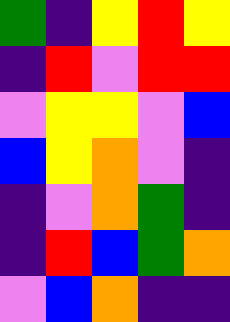[["green", "indigo", "yellow", "red", "yellow"], ["indigo", "red", "violet", "red", "red"], ["violet", "yellow", "yellow", "violet", "blue"], ["blue", "yellow", "orange", "violet", "indigo"], ["indigo", "violet", "orange", "green", "indigo"], ["indigo", "red", "blue", "green", "orange"], ["violet", "blue", "orange", "indigo", "indigo"]]